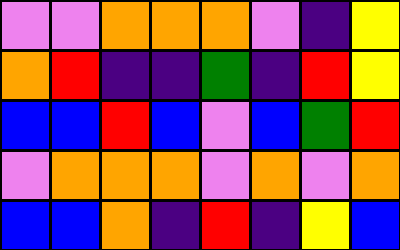[["violet", "violet", "orange", "orange", "orange", "violet", "indigo", "yellow"], ["orange", "red", "indigo", "indigo", "green", "indigo", "red", "yellow"], ["blue", "blue", "red", "blue", "violet", "blue", "green", "red"], ["violet", "orange", "orange", "orange", "violet", "orange", "violet", "orange"], ["blue", "blue", "orange", "indigo", "red", "indigo", "yellow", "blue"]]